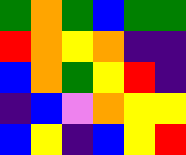[["green", "orange", "green", "blue", "green", "green"], ["red", "orange", "yellow", "orange", "indigo", "indigo"], ["blue", "orange", "green", "yellow", "red", "indigo"], ["indigo", "blue", "violet", "orange", "yellow", "yellow"], ["blue", "yellow", "indigo", "blue", "yellow", "red"]]